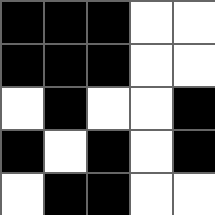[["black", "black", "black", "white", "white"], ["black", "black", "black", "white", "white"], ["white", "black", "white", "white", "black"], ["black", "white", "black", "white", "black"], ["white", "black", "black", "white", "white"]]